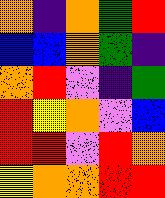[["orange", "indigo", "orange", "green", "red"], ["blue", "blue", "orange", "green", "indigo"], ["orange", "red", "violet", "indigo", "green"], ["red", "yellow", "orange", "violet", "blue"], ["red", "red", "violet", "red", "orange"], ["yellow", "orange", "orange", "red", "red"]]